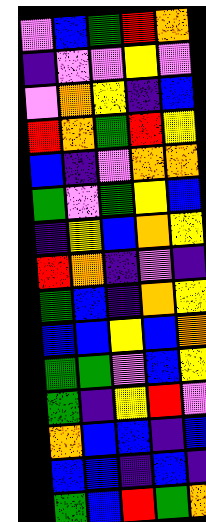[["violet", "blue", "green", "red", "orange"], ["indigo", "violet", "violet", "yellow", "violet"], ["violet", "orange", "yellow", "indigo", "blue"], ["red", "orange", "green", "red", "yellow"], ["blue", "indigo", "violet", "orange", "orange"], ["green", "violet", "green", "yellow", "blue"], ["indigo", "yellow", "blue", "orange", "yellow"], ["red", "orange", "indigo", "violet", "indigo"], ["green", "blue", "indigo", "orange", "yellow"], ["blue", "blue", "yellow", "blue", "orange"], ["green", "green", "violet", "blue", "yellow"], ["green", "indigo", "yellow", "red", "violet"], ["orange", "blue", "blue", "indigo", "blue"], ["blue", "blue", "indigo", "blue", "indigo"], ["green", "blue", "red", "green", "orange"]]